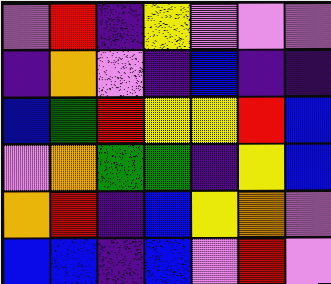[["violet", "red", "indigo", "yellow", "violet", "violet", "violet"], ["indigo", "orange", "violet", "indigo", "blue", "indigo", "indigo"], ["blue", "green", "red", "yellow", "yellow", "red", "blue"], ["violet", "orange", "green", "green", "indigo", "yellow", "blue"], ["orange", "red", "indigo", "blue", "yellow", "orange", "violet"], ["blue", "blue", "indigo", "blue", "violet", "red", "violet"]]